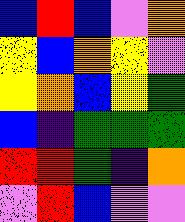[["blue", "red", "blue", "violet", "orange"], ["yellow", "blue", "orange", "yellow", "violet"], ["yellow", "orange", "blue", "yellow", "green"], ["blue", "indigo", "green", "green", "green"], ["red", "red", "green", "indigo", "orange"], ["violet", "red", "blue", "violet", "violet"]]